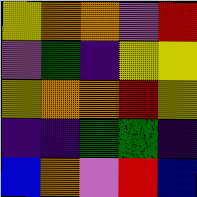[["yellow", "orange", "orange", "violet", "red"], ["violet", "green", "indigo", "yellow", "yellow"], ["yellow", "orange", "orange", "red", "yellow"], ["indigo", "indigo", "green", "green", "indigo"], ["blue", "orange", "violet", "red", "blue"]]